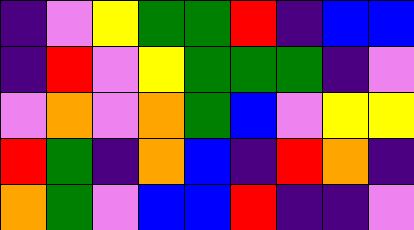[["indigo", "violet", "yellow", "green", "green", "red", "indigo", "blue", "blue"], ["indigo", "red", "violet", "yellow", "green", "green", "green", "indigo", "violet"], ["violet", "orange", "violet", "orange", "green", "blue", "violet", "yellow", "yellow"], ["red", "green", "indigo", "orange", "blue", "indigo", "red", "orange", "indigo"], ["orange", "green", "violet", "blue", "blue", "red", "indigo", "indigo", "violet"]]